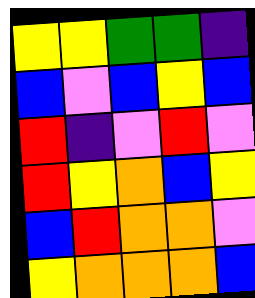[["yellow", "yellow", "green", "green", "indigo"], ["blue", "violet", "blue", "yellow", "blue"], ["red", "indigo", "violet", "red", "violet"], ["red", "yellow", "orange", "blue", "yellow"], ["blue", "red", "orange", "orange", "violet"], ["yellow", "orange", "orange", "orange", "blue"]]